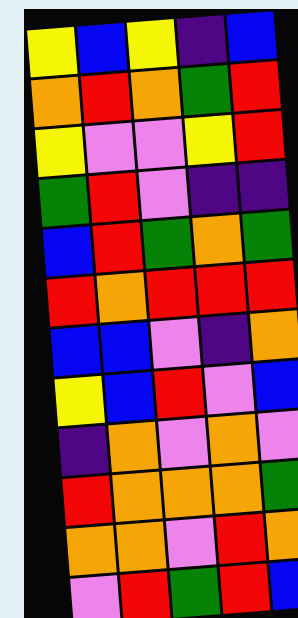[["yellow", "blue", "yellow", "indigo", "blue"], ["orange", "red", "orange", "green", "red"], ["yellow", "violet", "violet", "yellow", "red"], ["green", "red", "violet", "indigo", "indigo"], ["blue", "red", "green", "orange", "green"], ["red", "orange", "red", "red", "red"], ["blue", "blue", "violet", "indigo", "orange"], ["yellow", "blue", "red", "violet", "blue"], ["indigo", "orange", "violet", "orange", "violet"], ["red", "orange", "orange", "orange", "green"], ["orange", "orange", "violet", "red", "orange"], ["violet", "red", "green", "red", "blue"]]